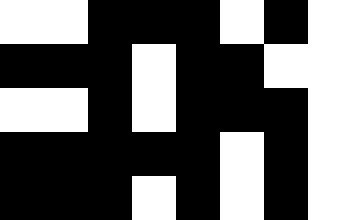[["white", "white", "black", "black", "black", "white", "black", "white"], ["black", "black", "black", "white", "black", "black", "white", "white"], ["white", "white", "black", "white", "black", "black", "black", "white"], ["black", "black", "black", "black", "black", "white", "black", "white"], ["black", "black", "black", "white", "black", "white", "black", "white"]]